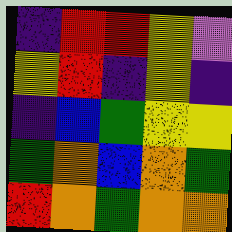[["indigo", "red", "red", "yellow", "violet"], ["yellow", "red", "indigo", "yellow", "indigo"], ["indigo", "blue", "green", "yellow", "yellow"], ["green", "orange", "blue", "orange", "green"], ["red", "orange", "green", "orange", "orange"]]